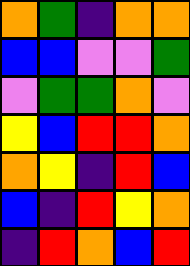[["orange", "green", "indigo", "orange", "orange"], ["blue", "blue", "violet", "violet", "green"], ["violet", "green", "green", "orange", "violet"], ["yellow", "blue", "red", "red", "orange"], ["orange", "yellow", "indigo", "red", "blue"], ["blue", "indigo", "red", "yellow", "orange"], ["indigo", "red", "orange", "blue", "red"]]